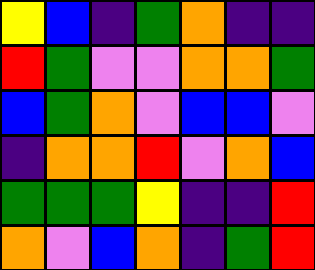[["yellow", "blue", "indigo", "green", "orange", "indigo", "indigo"], ["red", "green", "violet", "violet", "orange", "orange", "green"], ["blue", "green", "orange", "violet", "blue", "blue", "violet"], ["indigo", "orange", "orange", "red", "violet", "orange", "blue"], ["green", "green", "green", "yellow", "indigo", "indigo", "red"], ["orange", "violet", "blue", "orange", "indigo", "green", "red"]]